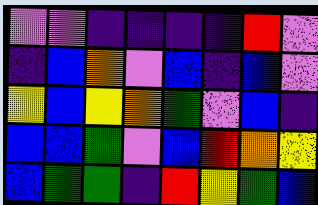[["violet", "violet", "indigo", "indigo", "indigo", "indigo", "red", "violet"], ["indigo", "blue", "orange", "violet", "blue", "indigo", "blue", "violet"], ["yellow", "blue", "yellow", "orange", "green", "violet", "blue", "indigo"], ["blue", "blue", "green", "violet", "blue", "red", "orange", "yellow"], ["blue", "green", "green", "indigo", "red", "yellow", "green", "blue"]]